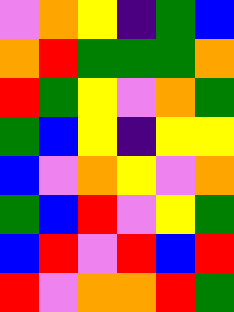[["violet", "orange", "yellow", "indigo", "green", "blue"], ["orange", "red", "green", "green", "green", "orange"], ["red", "green", "yellow", "violet", "orange", "green"], ["green", "blue", "yellow", "indigo", "yellow", "yellow"], ["blue", "violet", "orange", "yellow", "violet", "orange"], ["green", "blue", "red", "violet", "yellow", "green"], ["blue", "red", "violet", "red", "blue", "red"], ["red", "violet", "orange", "orange", "red", "green"]]